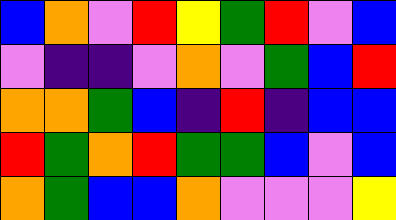[["blue", "orange", "violet", "red", "yellow", "green", "red", "violet", "blue"], ["violet", "indigo", "indigo", "violet", "orange", "violet", "green", "blue", "red"], ["orange", "orange", "green", "blue", "indigo", "red", "indigo", "blue", "blue"], ["red", "green", "orange", "red", "green", "green", "blue", "violet", "blue"], ["orange", "green", "blue", "blue", "orange", "violet", "violet", "violet", "yellow"]]